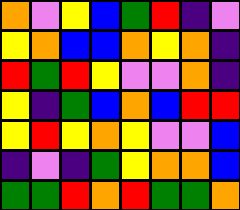[["orange", "violet", "yellow", "blue", "green", "red", "indigo", "violet"], ["yellow", "orange", "blue", "blue", "orange", "yellow", "orange", "indigo"], ["red", "green", "red", "yellow", "violet", "violet", "orange", "indigo"], ["yellow", "indigo", "green", "blue", "orange", "blue", "red", "red"], ["yellow", "red", "yellow", "orange", "yellow", "violet", "violet", "blue"], ["indigo", "violet", "indigo", "green", "yellow", "orange", "orange", "blue"], ["green", "green", "red", "orange", "red", "green", "green", "orange"]]